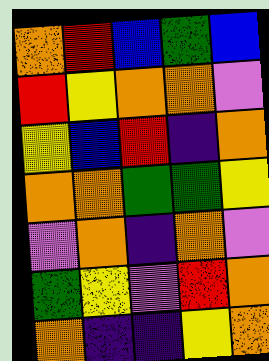[["orange", "red", "blue", "green", "blue"], ["red", "yellow", "orange", "orange", "violet"], ["yellow", "blue", "red", "indigo", "orange"], ["orange", "orange", "green", "green", "yellow"], ["violet", "orange", "indigo", "orange", "violet"], ["green", "yellow", "violet", "red", "orange"], ["orange", "indigo", "indigo", "yellow", "orange"]]